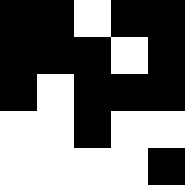[["black", "black", "white", "black", "black"], ["black", "black", "black", "white", "black"], ["black", "white", "black", "black", "black"], ["white", "white", "black", "white", "white"], ["white", "white", "white", "white", "black"]]